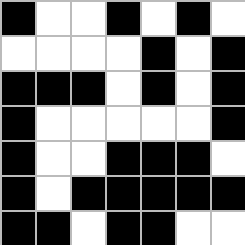[["black", "white", "white", "black", "white", "black", "white"], ["white", "white", "white", "white", "black", "white", "black"], ["black", "black", "black", "white", "black", "white", "black"], ["black", "white", "white", "white", "white", "white", "black"], ["black", "white", "white", "black", "black", "black", "white"], ["black", "white", "black", "black", "black", "black", "black"], ["black", "black", "white", "black", "black", "white", "white"]]